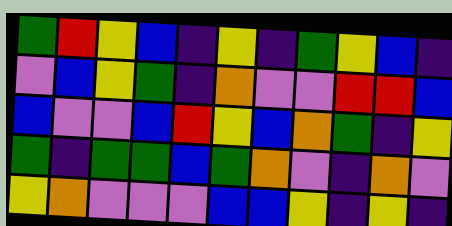[["green", "red", "yellow", "blue", "indigo", "yellow", "indigo", "green", "yellow", "blue", "indigo"], ["violet", "blue", "yellow", "green", "indigo", "orange", "violet", "violet", "red", "red", "blue"], ["blue", "violet", "violet", "blue", "red", "yellow", "blue", "orange", "green", "indigo", "yellow"], ["green", "indigo", "green", "green", "blue", "green", "orange", "violet", "indigo", "orange", "violet"], ["yellow", "orange", "violet", "violet", "violet", "blue", "blue", "yellow", "indigo", "yellow", "indigo"]]